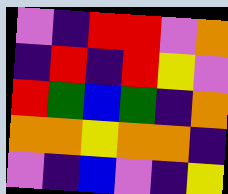[["violet", "indigo", "red", "red", "violet", "orange"], ["indigo", "red", "indigo", "red", "yellow", "violet"], ["red", "green", "blue", "green", "indigo", "orange"], ["orange", "orange", "yellow", "orange", "orange", "indigo"], ["violet", "indigo", "blue", "violet", "indigo", "yellow"]]